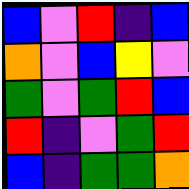[["blue", "violet", "red", "indigo", "blue"], ["orange", "violet", "blue", "yellow", "violet"], ["green", "violet", "green", "red", "blue"], ["red", "indigo", "violet", "green", "red"], ["blue", "indigo", "green", "green", "orange"]]